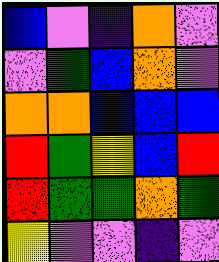[["blue", "violet", "indigo", "orange", "violet"], ["violet", "green", "blue", "orange", "violet"], ["orange", "orange", "blue", "blue", "blue"], ["red", "green", "yellow", "blue", "red"], ["red", "green", "green", "orange", "green"], ["yellow", "violet", "violet", "indigo", "violet"]]